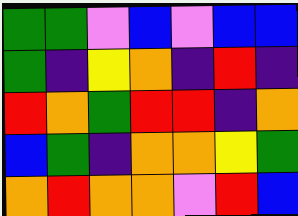[["green", "green", "violet", "blue", "violet", "blue", "blue"], ["green", "indigo", "yellow", "orange", "indigo", "red", "indigo"], ["red", "orange", "green", "red", "red", "indigo", "orange"], ["blue", "green", "indigo", "orange", "orange", "yellow", "green"], ["orange", "red", "orange", "orange", "violet", "red", "blue"]]